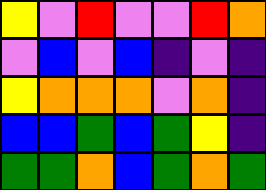[["yellow", "violet", "red", "violet", "violet", "red", "orange"], ["violet", "blue", "violet", "blue", "indigo", "violet", "indigo"], ["yellow", "orange", "orange", "orange", "violet", "orange", "indigo"], ["blue", "blue", "green", "blue", "green", "yellow", "indigo"], ["green", "green", "orange", "blue", "green", "orange", "green"]]